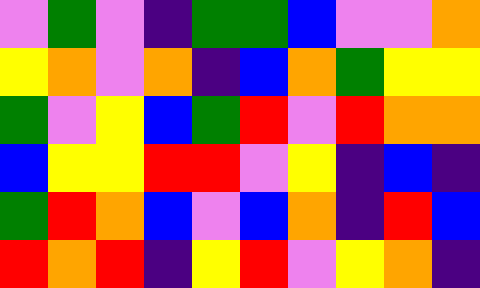[["violet", "green", "violet", "indigo", "green", "green", "blue", "violet", "violet", "orange"], ["yellow", "orange", "violet", "orange", "indigo", "blue", "orange", "green", "yellow", "yellow"], ["green", "violet", "yellow", "blue", "green", "red", "violet", "red", "orange", "orange"], ["blue", "yellow", "yellow", "red", "red", "violet", "yellow", "indigo", "blue", "indigo"], ["green", "red", "orange", "blue", "violet", "blue", "orange", "indigo", "red", "blue"], ["red", "orange", "red", "indigo", "yellow", "red", "violet", "yellow", "orange", "indigo"]]